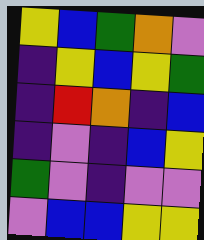[["yellow", "blue", "green", "orange", "violet"], ["indigo", "yellow", "blue", "yellow", "green"], ["indigo", "red", "orange", "indigo", "blue"], ["indigo", "violet", "indigo", "blue", "yellow"], ["green", "violet", "indigo", "violet", "violet"], ["violet", "blue", "blue", "yellow", "yellow"]]